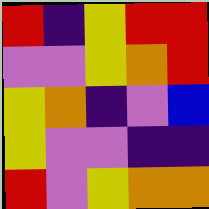[["red", "indigo", "yellow", "red", "red"], ["violet", "violet", "yellow", "orange", "red"], ["yellow", "orange", "indigo", "violet", "blue"], ["yellow", "violet", "violet", "indigo", "indigo"], ["red", "violet", "yellow", "orange", "orange"]]